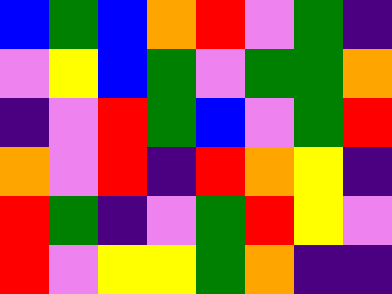[["blue", "green", "blue", "orange", "red", "violet", "green", "indigo"], ["violet", "yellow", "blue", "green", "violet", "green", "green", "orange"], ["indigo", "violet", "red", "green", "blue", "violet", "green", "red"], ["orange", "violet", "red", "indigo", "red", "orange", "yellow", "indigo"], ["red", "green", "indigo", "violet", "green", "red", "yellow", "violet"], ["red", "violet", "yellow", "yellow", "green", "orange", "indigo", "indigo"]]